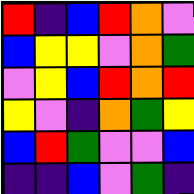[["red", "indigo", "blue", "red", "orange", "violet"], ["blue", "yellow", "yellow", "violet", "orange", "green"], ["violet", "yellow", "blue", "red", "orange", "red"], ["yellow", "violet", "indigo", "orange", "green", "yellow"], ["blue", "red", "green", "violet", "violet", "blue"], ["indigo", "indigo", "blue", "violet", "green", "indigo"]]